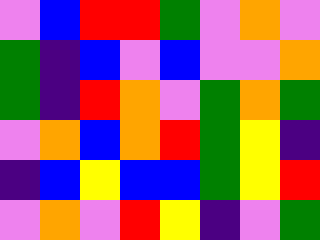[["violet", "blue", "red", "red", "green", "violet", "orange", "violet"], ["green", "indigo", "blue", "violet", "blue", "violet", "violet", "orange"], ["green", "indigo", "red", "orange", "violet", "green", "orange", "green"], ["violet", "orange", "blue", "orange", "red", "green", "yellow", "indigo"], ["indigo", "blue", "yellow", "blue", "blue", "green", "yellow", "red"], ["violet", "orange", "violet", "red", "yellow", "indigo", "violet", "green"]]